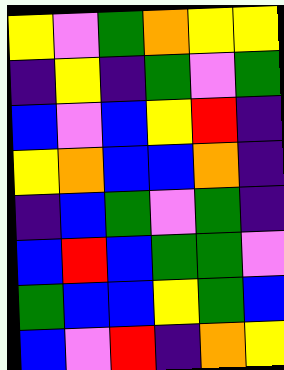[["yellow", "violet", "green", "orange", "yellow", "yellow"], ["indigo", "yellow", "indigo", "green", "violet", "green"], ["blue", "violet", "blue", "yellow", "red", "indigo"], ["yellow", "orange", "blue", "blue", "orange", "indigo"], ["indigo", "blue", "green", "violet", "green", "indigo"], ["blue", "red", "blue", "green", "green", "violet"], ["green", "blue", "blue", "yellow", "green", "blue"], ["blue", "violet", "red", "indigo", "orange", "yellow"]]